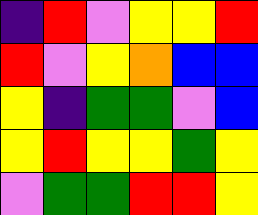[["indigo", "red", "violet", "yellow", "yellow", "red"], ["red", "violet", "yellow", "orange", "blue", "blue"], ["yellow", "indigo", "green", "green", "violet", "blue"], ["yellow", "red", "yellow", "yellow", "green", "yellow"], ["violet", "green", "green", "red", "red", "yellow"]]